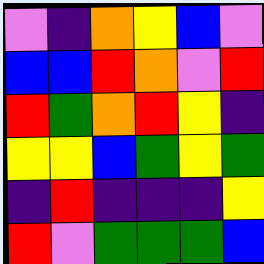[["violet", "indigo", "orange", "yellow", "blue", "violet"], ["blue", "blue", "red", "orange", "violet", "red"], ["red", "green", "orange", "red", "yellow", "indigo"], ["yellow", "yellow", "blue", "green", "yellow", "green"], ["indigo", "red", "indigo", "indigo", "indigo", "yellow"], ["red", "violet", "green", "green", "green", "blue"]]